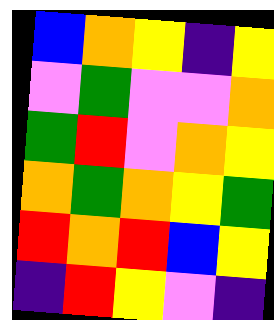[["blue", "orange", "yellow", "indigo", "yellow"], ["violet", "green", "violet", "violet", "orange"], ["green", "red", "violet", "orange", "yellow"], ["orange", "green", "orange", "yellow", "green"], ["red", "orange", "red", "blue", "yellow"], ["indigo", "red", "yellow", "violet", "indigo"]]